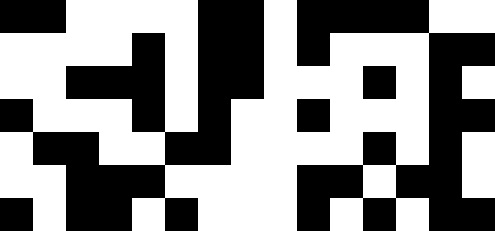[["black", "black", "white", "white", "white", "white", "black", "black", "white", "black", "black", "black", "black", "white", "white"], ["white", "white", "white", "white", "black", "white", "black", "black", "white", "black", "white", "white", "white", "black", "black"], ["white", "white", "black", "black", "black", "white", "black", "black", "white", "white", "white", "black", "white", "black", "white"], ["black", "white", "white", "white", "black", "white", "black", "white", "white", "black", "white", "white", "white", "black", "black"], ["white", "black", "black", "white", "white", "black", "black", "white", "white", "white", "white", "black", "white", "black", "white"], ["white", "white", "black", "black", "black", "white", "white", "white", "white", "black", "black", "white", "black", "black", "white"], ["black", "white", "black", "black", "white", "black", "white", "white", "white", "black", "white", "black", "white", "black", "black"]]